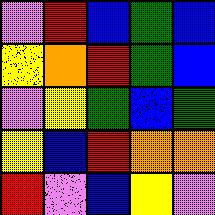[["violet", "red", "blue", "green", "blue"], ["yellow", "orange", "red", "green", "blue"], ["violet", "yellow", "green", "blue", "green"], ["yellow", "blue", "red", "orange", "orange"], ["red", "violet", "blue", "yellow", "violet"]]